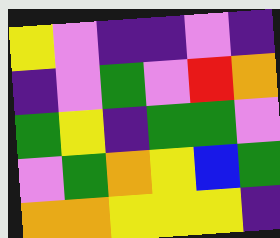[["yellow", "violet", "indigo", "indigo", "violet", "indigo"], ["indigo", "violet", "green", "violet", "red", "orange"], ["green", "yellow", "indigo", "green", "green", "violet"], ["violet", "green", "orange", "yellow", "blue", "green"], ["orange", "orange", "yellow", "yellow", "yellow", "indigo"]]